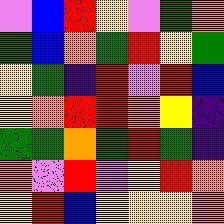[["violet", "blue", "red", "yellow", "violet", "green", "orange"], ["green", "blue", "orange", "green", "red", "yellow", "green"], ["yellow", "green", "indigo", "red", "violet", "red", "blue"], ["yellow", "orange", "red", "red", "orange", "yellow", "indigo"], ["green", "green", "orange", "green", "red", "green", "indigo"], ["orange", "violet", "red", "violet", "yellow", "red", "orange"], ["yellow", "red", "blue", "yellow", "yellow", "yellow", "orange"]]